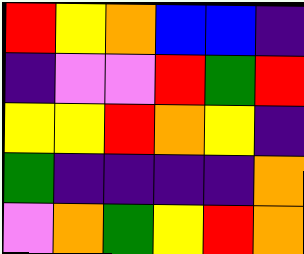[["red", "yellow", "orange", "blue", "blue", "indigo"], ["indigo", "violet", "violet", "red", "green", "red"], ["yellow", "yellow", "red", "orange", "yellow", "indigo"], ["green", "indigo", "indigo", "indigo", "indigo", "orange"], ["violet", "orange", "green", "yellow", "red", "orange"]]